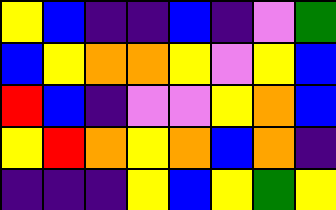[["yellow", "blue", "indigo", "indigo", "blue", "indigo", "violet", "green"], ["blue", "yellow", "orange", "orange", "yellow", "violet", "yellow", "blue"], ["red", "blue", "indigo", "violet", "violet", "yellow", "orange", "blue"], ["yellow", "red", "orange", "yellow", "orange", "blue", "orange", "indigo"], ["indigo", "indigo", "indigo", "yellow", "blue", "yellow", "green", "yellow"]]